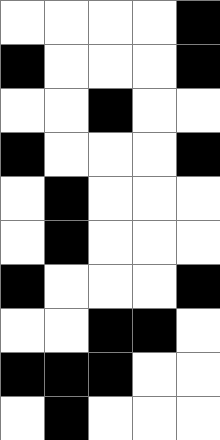[["white", "white", "white", "white", "black"], ["black", "white", "white", "white", "black"], ["white", "white", "black", "white", "white"], ["black", "white", "white", "white", "black"], ["white", "black", "white", "white", "white"], ["white", "black", "white", "white", "white"], ["black", "white", "white", "white", "black"], ["white", "white", "black", "black", "white"], ["black", "black", "black", "white", "white"], ["white", "black", "white", "white", "white"]]